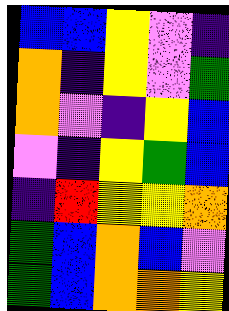[["blue", "blue", "yellow", "violet", "indigo"], ["orange", "indigo", "yellow", "violet", "green"], ["orange", "violet", "indigo", "yellow", "blue"], ["violet", "indigo", "yellow", "green", "blue"], ["indigo", "red", "yellow", "yellow", "orange"], ["green", "blue", "orange", "blue", "violet"], ["green", "blue", "orange", "orange", "yellow"]]